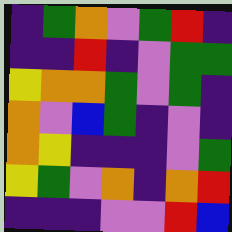[["indigo", "green", "orange", "violet", "green", "red", "indigo"], ["indigo", "indigo", "red", "indigo", "violet", "green", "green"], ["yellow", "orange", "orange", "green", "violet", "green", "indigo"], ["orange", "violet", "blue", "green", "indigo", "violet", "indigo"], ["orange", "yellow", "indigo", "indigo", "indigo", "violet", "green"], ["yellow", "green", "violet", "orange", "indigo", "orange", "red"], ["indigo", "indigo", "indigo", "violet", "violet", "red", "blue"]]